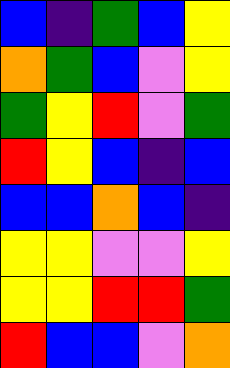[["blue", "indigo", "green", "blue", "yellow"], ["orange", "green", "blue", "violet", "yellow"], ["green", "yellow", "red", "violet", "green"], ["red", "yellow", "blue", "indigo", "blue"], ["blue", "blue", "orange", "blue", "indigo"], ["yellow", "yellow", "violet", "violet", "yellow"], ["yellow", "yellow", "red", "red", "green"], ["red", "blue", "blue", "violet", "orange"]]